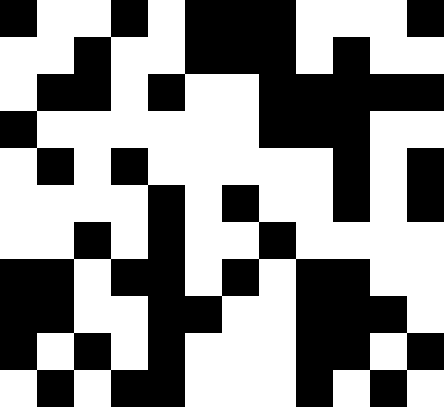[["black", "white", "white", "black", "white", "black", "black", "black", "white", "white", "white", "black"], ["white", "white", "black", "white", "white", "black", "black", "black", "white", "black", "white", "white"], ["white", "black", "black", "white", "black", "white", "white", "black", "black", "black", "black", "black"], ["black", "white", "white", "white", "white", "white", "white", "black", "black", "black", "white", "white"], ["white", "black", "white", "black", "white", "white", "white", "white", "white", "black", "white", "black"], ["white", "white", "white", "white", "black", "white", "black", "white", "white", "black", "white", "black"], ["white", "white", "black", "white", "black", "white", "white", "black", "white", "white", "white", "white"], ["black", "black", "white", "black", "black", "white", "black", "white", "black", "black", "white", "white"], ["black", "black", "white", "white", "black", "black", "white", "white", "black", "black", "black", "white"], ["black", "white", "black", "white", "black", "white", "white", "white", "black", "black", "white", "black"], ["white", "black", "white", "black", "black", "white", "white", "white", "black", "white", "black", "white"]]